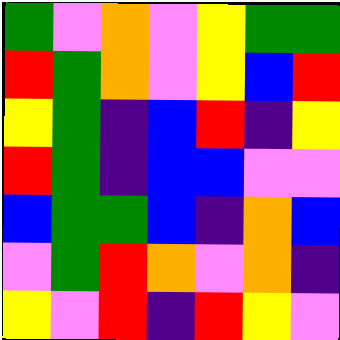[["green", "violet", "orange", "violet", "yellow", "green", "green"], ["red", "green", "orange", "violet", "yellow", "blue", "red"], ["yellow", "green", "indigo", "blue", "red", "indigo", "yellow"], ["red", "green", "indigo", "blue", "blue", "violet", "violet"], ["blue", "green", "green", "blue", "indigo", "orange", "blue"], ["violet", "green", "red", "orange", "violet", "orange", "indigo"], ["yellow", "violet", "red", "indigo", "red", "yellow", "violet"]]